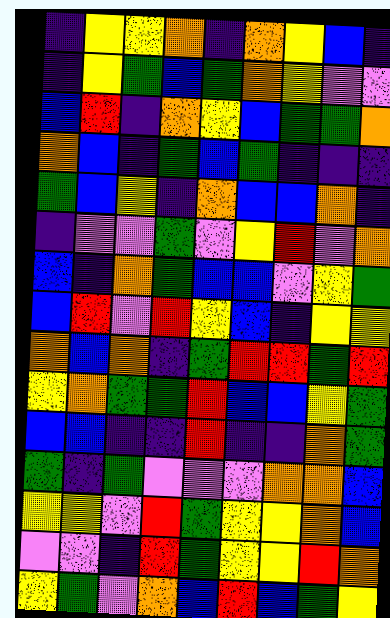[["indigo", "yellow", "yellow", "orange", "indigo", "orange", "yellow", "blue", "indigo"], ["indigo", "yellow", "green", "blue", "green", "orange", "yellow", "violet", "violet"], ["blue", "red", "indigo", "orange", "yellow", "blue", "green", "green", "orange"], ["orange", "blue", "indigo", "green", "blue", "green", "indigo", "indigo", "indigo"], ["green", "blue", "yellow", "indigo", "orange", "blue", "blue", "orange", "indigo"], ["indigo", "violet", "violet", "green", "violet", "yellow", "red", "violet", "orange"], ["blue", "indigo", "orange", "green", "blue", "blue", "violet", "yellow", "green"], ["blue", "red", "violet", "red", "yellow", "blue", "indigo", "yellow", "yellow"], ["orange", "blue", "orange", "indigo", "green", "red", "red", "green", "red"], ["yellow", "orange", "green", "green", "red", "blue", "blue", "yellow", "green"], ["blue", "blue", "indigo", "indigo", "red", "indigo", "indigo", "orange", "green"], ["green", "indigo", "green", "violet", "violet", "violet", "orange", "orange", "blue"], ["yellow", "yellow", "violet", "red", "green", "yellow", "yellow", "orange", "blue"], ["violet", "violet", "indigo", "red", "green", "yellow", "yellow", "red", "orange"], ["yellow", "green", "violet", "orange", "blue", "red", "blue", "green", "yellow"]]